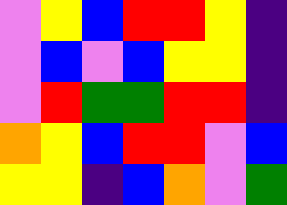[["violet", "yellow", "blue", "red", "red", "yellow", "indigo"], ["violet", "blue", "violet", "blue", "yellow", "yellow", "indigo"], ["violet", "red", "green", "green", "red", "red", "indigo"], ["orange", "yellow", "blue", "red", "red", "violet", "blue"], ["yellow", "yellow", "indigo", "blue", "orange", "violet", "green"]]